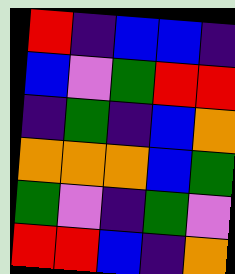[["red", "indigo", "blue", "blue", "indigo"], ["blue", "violet", "green", "red", "red"], ["indigo", "green", "indigo", "blue", "orange"], ["orange", "orange", "orange", "blue", "green"], ["green", "violet", "indigo", "green", "violet"], ["red", "red", "blue", "indigo", "orange"]]